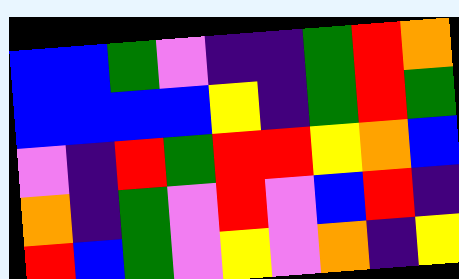[["blue", "blue", "green", "violet", "indigo", "indigo", "green", "red", "orange"], ["blue", "blue", "blue", "blue", "yellow", "indigo", "green", "red", "green"], ["violet", "indigo", "red", "green", "red", "red", "yellow", "orange", "blue"], ["orange", "indigo", "green", "violet", "red", "violet", "blue", "red", "indigo"], ["red", "blue", "green", "violet", "yellow", "violet", "orange", "indigo", "yellow"]]